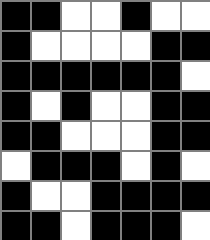[["black", "black", "white", "white", "black", "white", "white"], ["black", "white", "white", "white", "white", "black", "black"], ["black", "black", "black", "black", "black", "black", "white"], ["black", "white", "black", "white", "white", "black", "black"], ["black", "black", "white", "white", "white", "black", "black"], ["white", "black", "black", "black", "white", "black", "white"], ["black", "white", "white", "black", "black", "black", "black"], ["black", "black", "white", "black", "black", "black", "white"]]